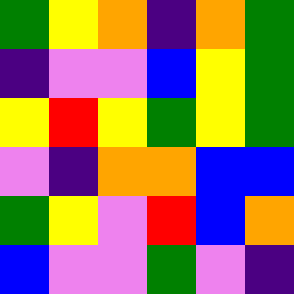[["green", "yellow", "orange", "indigo", "orange", "green"], ["indigo", "violet", "violet", "blue", "yellow", "green"], ["yellow", "red", "yellow", "green", "yellow", "green"], ["violet", "indigo", "orange", "orange", "blue", "blue"], ["green", "yellow", "violet", "red", "blue", "orange"], ["blue", "violet", "violet", "green", "violet", "indigo"]]